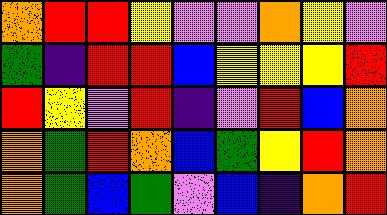[["orange", "red", "red", "yellow", "violet", "violet", "orange", "yellow", "violet"], ["green", "indigo", "red", "red", "blue", "yellow", "yellow", "yellow", "red"], ["red", "yellow", "violet", "red", "indigo", "violet", "red", "blue", "orange"], ["orange", "green", "red", "orange", "blue", "green", "yellow", "red", "orange"], ["orange", "green", "blue", "green", "violet", "blue", "indigo", "orange", "red"]]